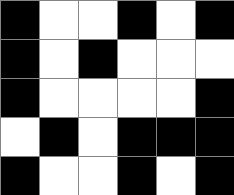[["black", "white", "white", "black", "white", "black"], ["black", "white", "black", "white", "white", "white"], ["black", "white", "white", "white", "white", "black"], ["white", "black", "white", "black", "black", "black"], ["black", "white", "white", "black", "white", "black"]]